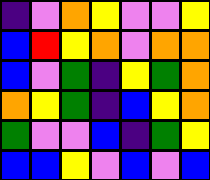[["indigo", "violet", "orange", "yellow", "violet", "violet", "yellow"], ["blue", "red", "yellow", "orange", "violet", "orange", "orange"], ["blue", "violet", "green", "indigo", "yellow", "green", "orange"], ["orange", "yellow", "green", "indigo", "blue", "yellow", "orange"], ["green", "violet", "violet", "blue", "indigo", "green", "yellow"], ["blue", "blue", "yellow", "violet", "blue", "violet", "blue"]]